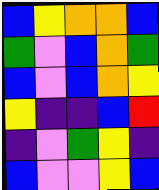[["blue", "yellow", "orange", "orange", "blue"], ["green", "violet", "blue", "orange", "green"], ["blue", "violet", "blue", "orange", "yellow"], ["yellow", "indigo", "indigo", "blue", "red"], ["indigo", "violet", "green", "yellow", "indigo"], ["blue", "violet", "violet", "yellow", "blue"]]